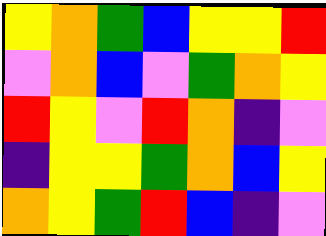[["yellow", "orange", "green", "blue", "yellow", "yellow", "red"], ["violet", "orange", "blue", "violet", "green", "orange", "yellow"], ["red", "yellow", "violet", "red", "orange", "indigo", "violet"], ["indigo", "yellow", "yellow", "green", "orange", "blue", "yellow"], ["orange", "yellow", "green", "red", "blue", "indigo", "violet"]]